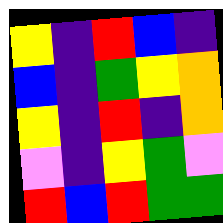[["yellow", "indigo", "red", "blue", "indigo"], ["blue", "indigo", "green", "yellow", "orange"], ["yellow", "indigo", "red", "indigo", "orange"], ["violet", "indigo", "yellow", "green", "violet"], ["red", "blue", "red", "green", "green"]]